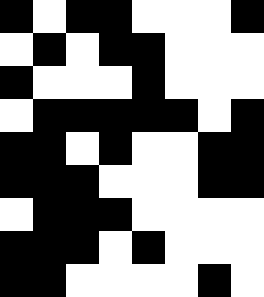[["black", "white", "black", "black", "white", "white", "white", "black"], ["white", "black", "white", "black", "black", "white", "white", "white"], ["black", "white", "white", "white", "black", "white", "white", "white"], ["white", "black", "black", "black", "black", "black", "white", "black"], ["black", "black", "white", "black", "white", "white", "black", "black"], ["black", "black", "black", "white", "white", "white", "black", "black"], ["white", "black", "black", "black", "white", "white", "white", "white"], ["black", "black", "black", "white", "black", "white", "white", "white"], ["black", "black", "white", "white", "white", "white", "black", "white"]]